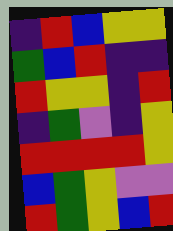[["indigo", "red", "blue", "yellow", "yellow"], ["green", "blue", "red", "indigo", "indigo"], ["red", "yellow", "yellow", "indigo", "red"], ["indigo", "green", "violet", "indigo", "yellow"], ["red", "red", "red", "red", "yellow"], ["blue", "green", "yellow", "violet", "violet"], ["red", "green", "yellow", "blue", "red"]]